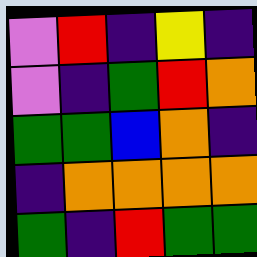[["violet", "red", "indigo", "yellow", "indigo"], ["violet", "indigo", "green", "red", "orange"], ["green", "green", "blue", "orange", "indigo"], ["indigo", "orange", "orange", "orange", "orange"], ["green", "indigo", "red", "green", "green"]]